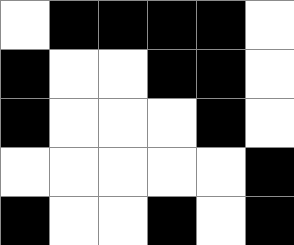[["white", "black", "black", "black", "black", "white"], ["black", "white", "white", "black", "black", "white"], ["black", "white", "white", "white", "black", "white"], ["white", "white", "white", "white", "white", "black"], ["black", "white", "white", "black", "white", "black"]]